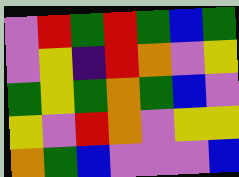[["violet", "red", "green", "red", "green", "blue", "green"], ["violet", "yellow", "indigo", "red", "orange", "violet", "yellow"], ["green", "yellow", "green", "orange", "green", "blue", "violet"], ["yellow", "violet", "red", "orange", "violet", "yellow", "yellow"], ["orange", "green", "blue", "violet", "violet", "violet", "blue"]]